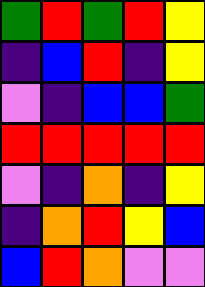[["green", "red", "green", "red", "yellow"], ["indigo", "blue", "red", "indigo", "yellow"], ["violet", "indigo", "blue", "blue", "green"], ["red", "red", "red", "red", "red"], ["violet", "indigo", "orange", "indigo", "yellow"], ["indigo", "orange", "red", "yellow", "blue"], ["blue", "red", "orange", "violet", "violet"]]